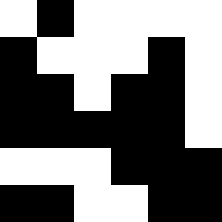[["white", "black", "white", "white", "white", "white"], ["black", "white", "white", "white", "black", "white"], ["black", "black", "white", "black", "black", "white"], ["black", "black", "black", "black", "black", "white"], ["white", "white", "white", "black", "black", "black"], ["black", "black", "white", "white", "black", "black"]]